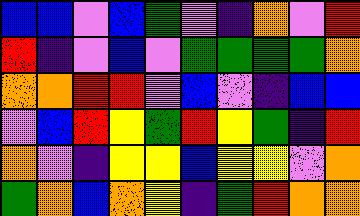[["blue", "blue", "violet", "blue", "green", "violet", "indigo", "orange", "violet", "red"], ["red", "indigo", "violet", "blue", "violet", "green", "green", "green", "green", "orange"], ["orange", "orange", "red", "red", "violet", "blue", "violet", "indigo", "blue", "blue"], ["violet", "blue", "red", "yellow", "green", "red", "yellow", "green", "indigo", "red"], ["orange", "violet", "indigo", "yellow", "yellow", "blue", "yellow", "yellow", "violet", "orange"], ["green", "orange", "blue", "orange", "yellow", "indigo", "green", "red", "orange", "orange"]]